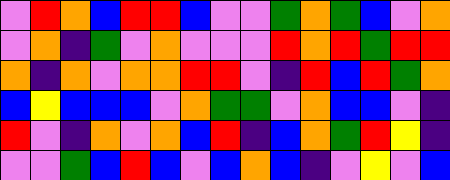[["violet", "red", "orange", "blue", "red", "red", "blue", "violet", "violet", "green", "orange", "green", "blue", "violet", "orange"], ["violet", "orange", "indigo", "green", "violet", "orange", "violet", "violet", "violet", "red", "orange", "red", "green", "red", "red"], ["orange", "indigo", "orange", "violet", "orange", "orange", "red", "red", "violet", "indigo", "red", "blue", "red", "green", "orange"], ["blue", "yellow", "blue", "blue", "blue", "violet", "orange", "green", "green", "violet", "orange", "blue", "blue", "violet", "indigo"], ["red", "violet", "indigo", "orange", "violet", "orange", "blue", "red", "indigo", "blue", "orange", "green", "red", "yellow", "indigo"], ["violet", "violet", "green", "blue", "red", "blue", "violet", "blue", "orange", "blue", "indigo", "violet", "yellow", "violet", "blue"]]